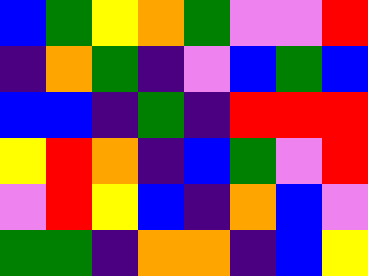[["blue", "green", "yellow", "orange", "green", "violet", "violet", "red"], ["indigo", "orange", "green", "indigo", "violet", "blue", "green", "blue"], ["blue", "blue", "indigo", "green", "indigo", "red", "red", "red"], ["yellow", "red", "orange", "indigo", "blue", "green", "violet", "red"], ["violet", "red", "yellow", "blue", "indigo", "orange", "blue", "violet"], ["green", "green", "indigo", "orange", "orange", "indigo", "blue", "yellow"]]